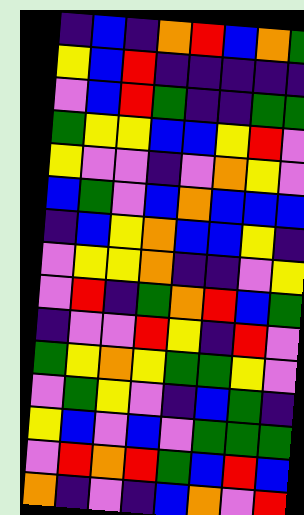[["indigo", "blue", "indigo", "orange", "red", "blue", "orange", "green"], ["yellow", "blue", "red", "indigo", "indigo", "indigo", "indigo", "indigo"], ["violet", "blue", "red", "green", "indigo", "indigo", "green", "green"], ["green", "yellow", "yellow", "blue", "blue", "yellow", "red", "violet"], ["yellow", "violet", "violet", "indigo", "violet", "orange", "yellow", "violet"], ["blue", "green", "violet", "blue", "orange", "blue", "blue", "blue"], ["indigo", "blue", "yellow", "orange", "blue", "blue", "yellow", "indigo"], ["violet", "yellow", "yellow", "orange", "indigo", "indigo", "violet", "yellow"], ["violet", "red", "indigo", "green", "orange", "red", "blue", "green"], ["indigo", "violet", "violet", "red", "yellow", "indigo", "red", "violet"], ["green", "yellow", "orange", "yellow", "green", "green", "yellow", "violet"], ["violet", "green", "yellow", "violet", "indigo", "blue", "green", "indigo"], ["yellow", "blue", "violet", "blue", "violet", "green", "green", "green"], ["violet", "red", "orange", "red", "green", "blue", "red", "blue"], ["orange", "indigo", "violet", "indigo", "blue", "orange", "violet", "red"]]